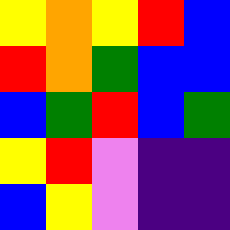[["yellow", "orange", "yellow", "red", "blue"], ["red", "orange", "green", "blue", "blue"], ["blue", "green", "red", "blue", "green"], ["yellow", "red", "violet", "indigo", "indigo"], ["blue", "yellow", "violet", "indigo", "indigo"]]